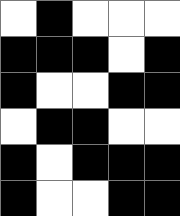[["white", "black", "white", "white", "white"], ["black", "black", "black", "white", "black"], ["black", "white", "white", "black", "black"], ["white", "black", "black", "white", "white"], ["black", "white", "black", "black", "black"], ["black", "white", "white", "black", "black"]]